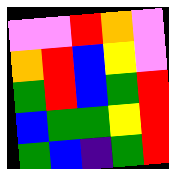[["violet", "violet", "red", "orange", "violet"], ["orange", "red", "blue", "yellow", "violet"], ["green", "red", "blue", "green", "red"], ["blue", "green", "green", "yellow", "red"], ["green", "blue", "indigo", "green", "red"]]